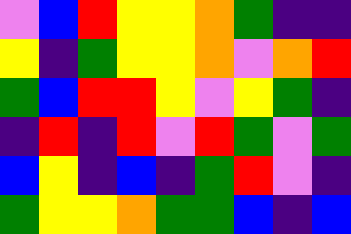[["violet", "blue", "red", "yellow", "yellow", "orange", "green", "indigo", "indigo"], ["yellow", "indigo", "green", "yellow", "yellow", "orange", "violet", "orange", "red"], ["green", "blue", "red", "red", "yellow", "violet", "yellow", "green", "indigo"], ["indigo", "red", "indigo", "red", "violet", "red", "green", "violet", "green"], ["blue", "yellow", "indigo", "blue", "indigo", "green", "red", "violet", "indigo"], ["green", "yellow", "yellow", "orange", "green", "green", "blue", "indigo", "blue"]]